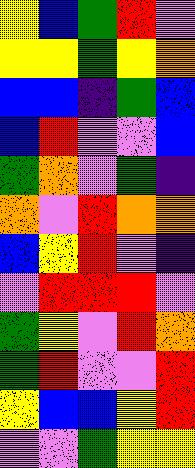[["yellow", "blue", "green", "red", "violet"], ["yellow", "yellow", "green", "yellow", "orange"], ["blue", "blue", "indigo", "green", "blue"], ["blue", "red", "violet", "violet", "blue"], ["green", "orange", "violet", "green", "indigo"], ["orange", "violet", "red", "orange", "orange"], ["blue", "yellow", "red", "violet", "indigo"], ["violet", "red", "red", "red", "violet"], ["green", "yellow", "violet", "red", "orange"], ["green", "red", "violet", "violet", "red"], ["yellow", "blue", "blue", "yellow", "red"], ["violet", "violet", "green", "yellow", "yellow"]]